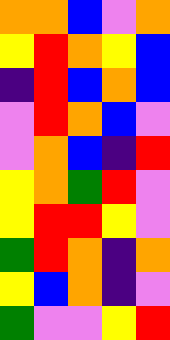[["orange", "orange", "blue", "violet", "orange"], ["yellow", "red", "orange", "yellow", "blue"], ["indigo", "red", "blue", "orange", "blue"], ["violet", "red", "orange", "blue", "violet"], ["violet", "orange", "blue", "indigo", "red"], ["yellow", "orange", "green", "red", "violet"], ["yellow", "red", "red", "yellow", "violet"], ["green", "red", "orange", "indigo", "orange"], ["yellow", "blue", "orange", "indigo", "violet"], ["green", "violet", "violet", "yellow", "red"]]